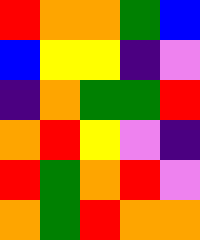[["red", "orange", "orange", "green", "blue"], ["blue", "yellow", "yellow", "indigo", "violet"], ["indigo", "orange", "green", "green", "red"], ["orange", "red", "yellow", "violet", "indigo"], ["red", "green", "orange", "red", "violet"], ["orange", "green", "red", "orange", "orange"]]